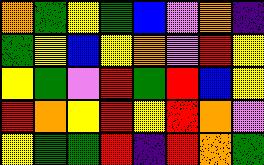[["orange", "green", "yellow", "green", "blue", "violet", "orange", "indigo"], ["green", "yellow", "blue", "yellow", "orange", "violet", "red", "yellow"], ["yellow", "green", "violet", "red", "green", "red", "blue", "yellow"], ["red", "orange", "yellow", "red", "yellow", "red", "orange", "violet"], ["yellow", "green", "green", "red", "indigo", "red", "orange", "green"]]